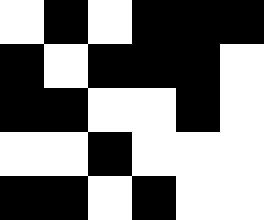[["white", "black", "white", "black", "black", "black"], ["black", "white", "black", "black", "black", "white"], ["black", "black", "white", "white", "black", "white"], ["white", "white", "black", "white", "white", "white"], ["black", "black", "white", "black", "white", "white"]]